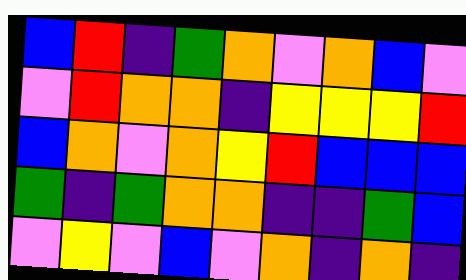[["blue", "red", "indigo", "green", "orange", "violet", "orange", "blue", "violet"], ["violet", "red", "orange", "orange", "indigo", "yellow", "yellow", "yellow", "red"], ["blue", "orange", "violet", "orange", "yellow", "red", "blue", "blue", "blue"], ["green", "indigo", "green", "orange", "orange", "indigo", "indigo", "green", "blue"], ["violet", "yellow", "violet", "blue", "violet", "orange", "indigo", "orange", "indigo"]]